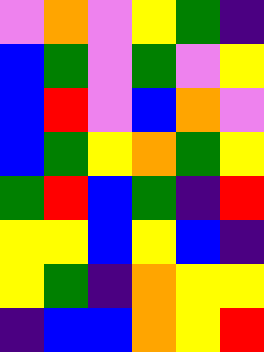[["violet", "orange", "violet", "yellow", "green", "indigo"], ["blue", "green", "violet", "green", "violet", "yellow"], ["blue", "red", "violet", "blue", "orange", "violet"], ["blue", "green", "yellow", "orange", "green", "yellow"], ["green", "red", "blue", "green", "indigo", "red"], ["yellow", "yellow", "blue", "yellow", "blue", "indigo"], ["yellow", "green", "indigo", "orange", "yellow", "yellow"], ["indigo", "blue", "blue", "orange", "yellow", "red"]]